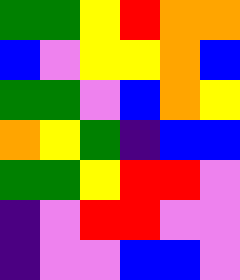[["green", "green", "yellow", "red", "orange", "orange"], ["blue", "violet", "yellow", "yellow", "orange", "blue"], ["green", "green", "violet", "blue", "orange", "yellow"], ["orange", "yellow", "green", "indigo", "blue", "blue"], ["green", "green", "yellow", "red", "red", "violet"], ["indigo", "violet", "red", "red", "violet", "violet"], ["indigo", "violet", "violet", "blue", "blue", "violet"]]